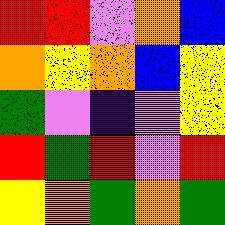[["red", "red", "violet", "orange", "blue"], ["orange", "yellow", "orange", "blue", "yellow"], ["green", "violet", "indigo", "violet", "yellow"], ["red", "green", "red", "violet", "red"], ["yellow", "orange", "green", "orange", "green"]]